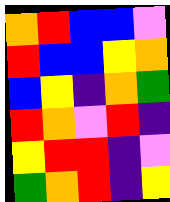[["orange", "red", "blue", "blue", "violet"], ["red", "blue", "blue", "yellow", "orange"], ["blue", "yellow", "indigo", "orange", "green"], ["red", "orange", "violet", "red", "indigo"], ["yellow", "red", "red", "indigo", "violet"], ["green", "orange", "red", "indigo", "yellow"]]